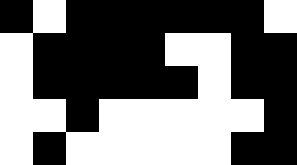[["black", "white", "black", "black", "black", "black", "black", "black", "white"], ["white", "black", "black", "black", "black", "white", "white", "black", "black"], ["white", "black", "black", "black", "black", "black", "white", "black", "black"], ["white", "white", "black", "white", "white", "white", "white", "white", "black"], ["white", "black", "white", "white", "white", "white", "white", "black", "black"]]